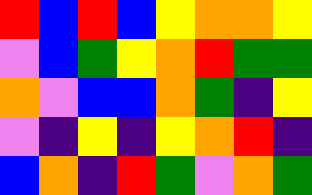[["red", "blue", "red", "blue", "yellow", "orange", "orange", "yellow"], ["violet", "blue", "green", "yellow", "orange", "red", "green", "green"], ["orange", "violet", "blue", "blue", "orange", "green", "indigo", "yellow"], ["violet", "indigo", "yellow", "indigo", "yellow", "orange", "red", "indigo"], ["blue", "orange", "indigo", "red", "green", "violet", "orange", "green"]]